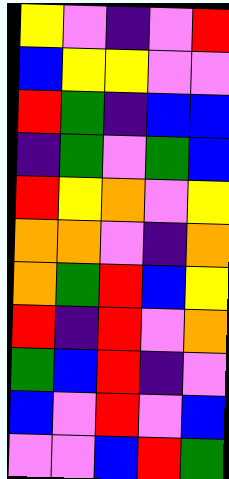[["yellow", "violet", "indigo", "violet", "red"], ["blue", "yellow", "yellow", "violet", "violet"], ["red", "green", "indigo", "blue", "blue"], ["indigo", "green", "violet", "green", "blue"], ["red", "yellow", "orange", "violet", "yellow"], ["orange", "orange", "violet", "indigo", "orange"], ["orange", "green", "red", "blue", "yellow"], ["red", "indigo", "red", "violet", "orange"], ["green", "blue", "red", "indigo", "violet"], ["blue", "violet", "red", "violet", "blue"], ["violet", "violet", "blue", "red", "green"]]